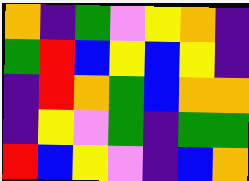[["orange", "indigo", "green", "violet", "yellow", "orange", "indigo"], ["green", "red", "blue", "yellow", "blue", "yellow", "indigo"], ["indigo", "red", "orange", "green", "blue", "orange", "orange"], ["indigo", "yellow", "violet", "green", "indigo", "green", "green"], ["red", "blue", "yellow", "violet", "indigo", "blue", "orange"]]